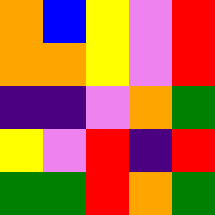[["orange", "blue", "yellow", "violet", "red"], ["orange", "orange", "yellow", "violet", "red"], ["indigo", "indigo", "violet", "orange", "green"], ["yellow", "violet", "red", "indigo", "red"], ["green", "green", "red", "orange", "green"]]